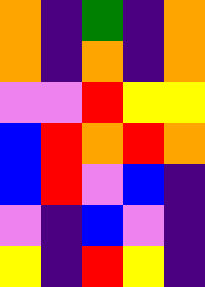[["orange", "indigo", "green", "indigo", "orange"], ["orange", "indigo", "orange", "indigo", "orange"], ["violet", "violet", "red", "yellow", "yellow"], ["blue", "red", "orange", "red", "orange"], ["blue", "red", "violet", "blue", "indigo"], ["violet", "indigo", "blue", "violet", "indigo"], ["yellow", "indigo", "red", "yellow", "indigo"]]